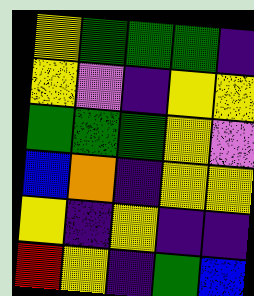[["yellow", "green", "green", "green", "indigo"], ["yellow", "violet", "indigo", "yellow", "yellow"], ["green", "green", "green", "yellow", "violet"], ["blue", "orange", "indigo", "yellow", "yellow"], ["yellow", "indigo", "yellow", "indigo", "indigo"], ["red", "yellow", "indigo", "green", "blue"]]